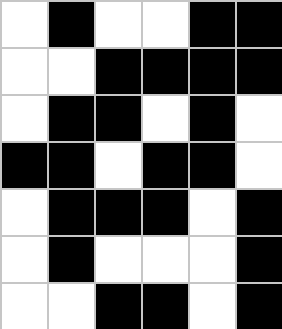[["white", "black", "white", "white", "black", "black"], ["white", "white", "black", "black", "black", "black"], ["white", "black", "black", "white", "black", "white"], ["black", "black", "white", "black", "black", "white"], ["white", "black", "black", "black", "white", "black"], ["white", "black", "white", "white", "white", "black"], ["white", "white", "black", "black", "white", "black"]]